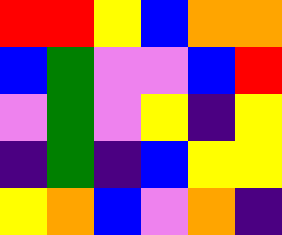[["red", "red", "yellow", "blue", "orange", "orange"], ["blue", "green", "violet", "violet", "blue", "red"], ["violet", "green", "violet", "yellow", "indigo", "yellow"], ["indigo", "green", "indigo", "blue", "yellow", "yellow"], ["yellow", "orange", "blue", "violet", "orange", "indigo"]]